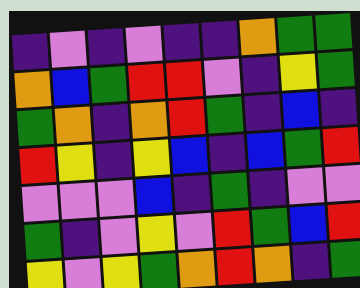[["indigo", "violet", "indigo", "violet", "indigo", "indigo", "orange", "green", "green"], ["orange", "blue", "green", "red", "red", "violet", "indigo", "yellow", "green"], ["green", "orange", "indigo", "orange", "red", "green", "indigo", "blue", "indigo"], ["red", "yellow", "indigo", "yellow", "blue", "indigo", "blue", "green", "red"], ["violet", "violet", "violet", "blue", "indigo", "green", "indigo", "violet", "violet"], ["green", "indigo", "violet", "yellow", "violet", "red", "green", "blue", "red"], ["yellow", "violet", "yellow", "green", "orange", "red", "orange", "indigo", "green"]]